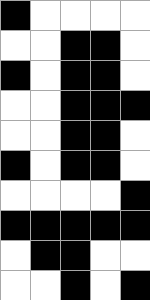[["black", "white", "white", "white", "white"], ["white", "white", "black", "black", "white"], ["black", "white", "black", "black", "white"], ["white", "white", "black", "black", "black"], ["white", "white", "black", "black", "white"], ["black", "white", "black", "black", "white"], ["white", "white", "white", "white", "black"], ["black", "black", "black", "black", "black"], ["white", "black", "black", "white", "white"], ["white", "white", "black", "white", "black"]]